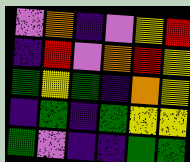[["violet", "orange", "indigo", "violet", "yellow", "red"], ["indigo", "red", "violet", "orange", "red", "yellow"], ["green", "yellow", "green", "indigo", "orange", "yellow"], ["indigo", "green", "indigo", "green", "yellow", "yellow"], ["green", "violet", "indigo", "indigo", "green", "green"]]